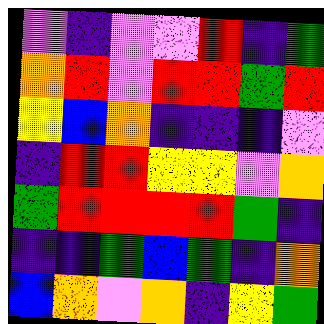[["violet", "indigo", "violet", "violet", "red", "indigo", "green"], ["orange", "red", "violet", "red", "red", "green", "red"], ["yellow", "blue", "orange", "indigo", "indigo", "indigo", "violet"], ["indigo", "red", "red", "yellow", "yellow", "violet", "orange"], ["green", "red", "red", "red", "red", "green", "indigo"], ["indigo", "indigo", "green", "blue", "green", "indigo", "orange"], ["blue", "orange", "violet", "orange", "indigo", "yellow", "green"]]